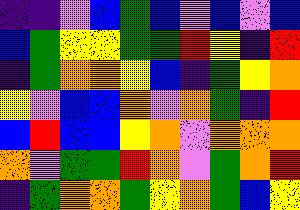[["indigo", "indigo", "violet", "blue", "green", "blue", "violet", "blue", "violet", "blue"], ["blue", "green", "yellow", "yellow", "green", "green", "red", "yellow", "indigo", "red"], ["indigo", "green", "orange", "orange", "yellow", "blue", "indigo", "green", "yellow", "orange"], ["yellow", "violet", "blue", "blue", "orange", "violet", "orange", "green", "indigo", "red"], ["blue", "red", "blue", "blue", "yellow", "orange", "violet", "orange", "orange", "orange"], ["orange", "violet", "green", "green", "red", "orange", "violet", "green", "orange", "red"], ["indigo", "green", "orange", "orange", "green", "yellow", "orange", "green", "blue", "yellow"]]